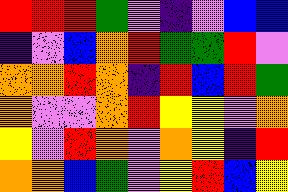[["red", "red", "red", "green", "violet", "indigo", "violet", "blue", "blue"], ["indigo", "violet", "blue", "orange", "red", "green", "green", "red", "violet"], ["orange", "orange", "red", "orange", "indigo", "red", "blue", "red", "green"], ["orange", "violet", "violet", "orange", "red", "yellow", "yellow", "violet", "orange"], ["yellow", "violet", "red", "orange", "violet", "orange", "yellow", "indigo", "red"], ["orange", "orange", "blue", "green", "violet", "yellow", "red", "blue", "yellow"]]